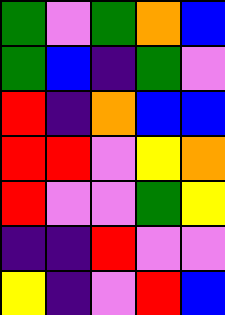[["green", "violet", "green", "orange", "blue"], ["green", "blue", "indigo", "green", "violet"], ["red", "indigo", "orange", "blue", "blue"], ["red", "red", "violet", "yellow", "orange"], ["red", "violet", "violet", "green", "yellow"], ["indigo", "indigo", "red", "violet", "violet"], ["yellow", "indigo", "violet", "red", "blue"]]